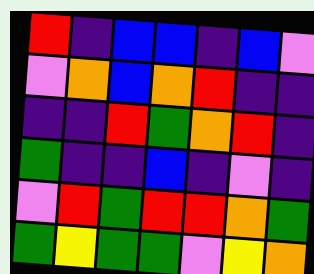[["red", "indigo", "blue", "blue", "indigo", "blue", "violet"], ["violet", "orange", "blue", "orange", "red", "indigo", "indigo"], ["indigo", "indigo", "red", "green", "orange", "red", "indigo"], ["green", "indigo", "indigo", "blue", "indigo", "violet", "indigo"], ["violet", "red", "green", "red", "red", "orange", "green"], ["green", "yellow", "green", "green", "violet", "yellow", "orange"]]